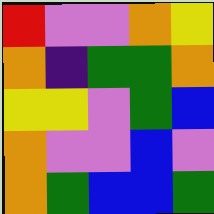[["red", "violet", "violet", "orange", "yellow"], ["orange", "indigo", "green", "green", "orange"], ["yellow", "yellow", "violet", "green", "blue"], ["orange", "violet", "violet", "blue", "violet"], ["orange", "green", "blue", "blue", "green"]]